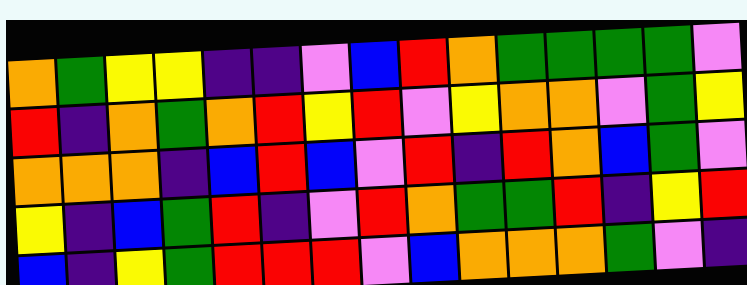[["orange", "green", "yellow", "yellow", "indigo", "indigo", "violet", "blue", "red", "orange", "green", "green", "green", "green", "violet"], ["red", "indigo", "orange", "green", "orange", "red", "yellow", "red", "violet", "yellow", "orange", "orange", "violet", "green", "yellow"], ["orange", "orange", "orange", "indigo", "blue", "red", "blue", "violet", "red", "indigo", "red", "orange", "blue", "green", "violet"], ["yellow", "indigo", "blue", "green", "red", "indigo", "violet", "red", "orange", "green", "green", "red", "indigo", "yellow", "red"], ["blue", "indigo", "yellow", "green", "red", "red", "red", "violet", "blue", "orange", "orange", "orange", "green", "violet", "indigo"]]